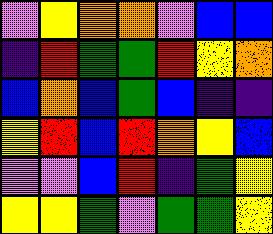[["violet", "yellow", "orange", "orange", "violet", "blue", "blue"], ["indigo", "red", "green", "green", "red", "yellow", "orange"], ["blue", "orange", "blue", "green", "blue", "indigo", "indigo"], ["yellow", "red", "blue", "red", "orange", "yellow", "blue"], ["violet", "violet", "blue", "red", "indigo", "green", "yellow"], ["yellow", "yellow", "green", "violet", "green", "green", "yellow"]]